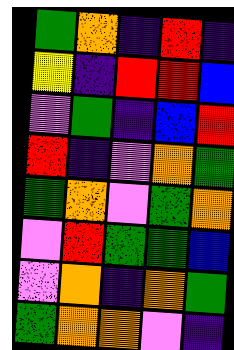[["green", "orange", "indigo", "red", "indigo"], ["yellow", "indigo", "red", "red", "blue"], ["violet", "green", "indigo", "blue", "red"], ["red", "indigo", "violet", "orange", "green"], ["green", "orange", "violet", "green", "orange"], ["violet", "red", "green", "green", "blue"], ["violet", "orange", "indigo", "orange", "green"], ["green", "orange", "orange", "violet", "indigo"]]